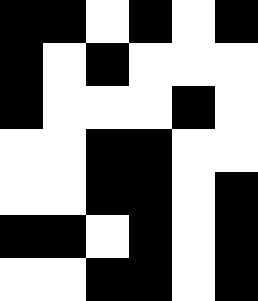[["black", "black", "white", "black", "white", "black"], ["black", "white", "black", "white", "white", "white"], ["black", "white", "white", "white", "black", "white"], ["white", "white", "black", "black", "white", "white"], ["white", "white", "black", "black", "white", "black"], ["black", "black", "white", "black", "white", "black"], ["white", "white", "black", "black", "white", "black"]]